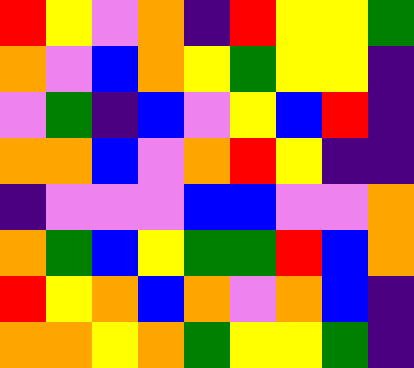[["red", "yellow", "violet", "orange", "indigo", "red", "yellow", "yellow", "green"], ["orange", "violet", "blue", "orange", "yellow", "green", "yellow", "yellow", "indigo"], ["violet", "green", "indigo", "blue", "violet", "yellow", "blue", "red", "indigo"], ["orange", "orange", "blue", "violet", "orange", "red", "yellow", "indigo", "indigo"], ["indigo", "violet", "violet", "violet", "blue", "blue", "violet", "violet", "orange"], ["orange", "green", "blue", "yellow", "green", "green", "red", "blue", "orange"], ["red", "yellow", "orange", "blue", "orange", "violet", "orange", "blue", "indigo"], ["orange", "orange", "yellow", "orange", "green", "yellow", "yellow", "green", "indigo"]]